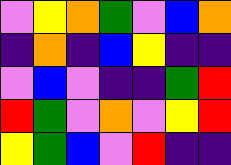[["violet", "yellow", "orange", "green", "violet", "blue", "orange"], ["indigo", "orange", "indigo", "blue", "yellow", "indigo", "indigo"], ["violet", "blue", "violet", "indigo", "indigo", "green", "red"], ["red", "green", "violet", "orange", "violet", "yellow", "red"], ["yellow", "green", "blue", "violet", "red", "indigo", "indigo"]]